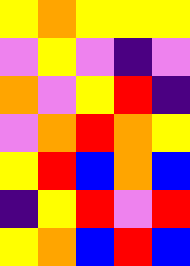[["yellow", "orange", "yellow", "yellow", "yellow"], ["violet", "yellow", "violet", "indigo", "violet"], ["orange", "violet", "yellow", "red", "indigo"], ["violet", "orange", "red", "orange", "yellow"], ["yellow", "red", "blue", "orange", "blue"], ["indigo", "yellow", "red", "violet", "red"], ["yellow", "orange", "blue", "red", "blue"]]